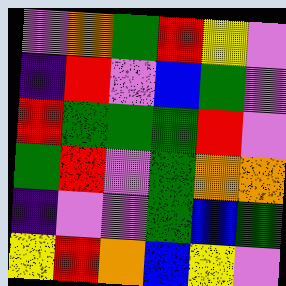[["violet", "orange", "green", "red", "yellow", "violet"], ["indigo", "red", "violet", "blue", "green", "violet"], ["red", "green", "green", "green", "red", "violet"], ["green", "red", "violet", "green", "orange", "orange"], ["indigo", "violet", "violet", "green", "blue", "green"], ["yellow", "red", "orange", "blue", "yellow", "violet"]]